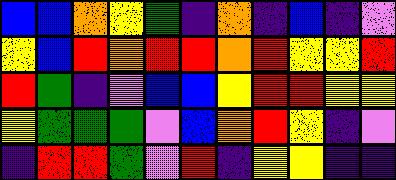[["blue", "blue", "orange", "yellow", "green", "indigo", "orange", "indigo", "blue", "indigo", "violet"], ["yellow", "blue", "red", "orange", "red", "red", "orange", "red", "yellow", "yellow", "red"], ["red", "green", "indigo", "violet", "blue", "blue", "yellow", "red", "red", "yellow", "yellow"], ["yellow", "green", "green", "green", "violet", "blue", "orange", "red", "yellow", "indigo", "violet"], ["indigo", "red", "red", "green", "violet", "red", "indigo", "yellow", "yellow", "indigo", "indigo"]]